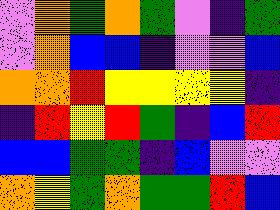[["violet", "orange", "green", "orange", "green", "violet", "indigo", "green"], ["violet", "orange", "blue", "blue", "indigo", "violet", "violet", "blue"], ["orange", "orange", "red", "yellow", "yellow", "yellow", "yellow", "indigo"], ["indigo", "red", "yellow", "red", "green", "indigo", "blue", "red"], ["blue", "blue", "green", "green", "indigo", "blue", "violet", "violet"], ["orange", "yellow", "green", "orange", "green", "green", "red", "blue"]]